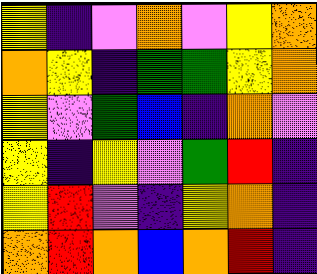[["yellow", "indigo", "violet", "orange", "violet", "yellow", "orange"], ["orange", "yellow", "indigo", "green", "green", "yellow", "orange"], ["yellow", "violet", "green", "blue", "indigo", "orange", "violet"], ["yellow", "indigo", "yellow", "violet", "green", "red", "indigo"], ["yellow", "red", "violet", "indigo", "yellow", "orange", "indigo"], ["orange", "red", "orange", "blue", "orange", "red", "indigo"]]